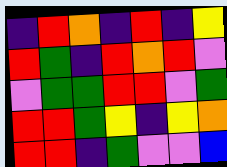[["indigo", "red", "orange", "indigo", "red", "indigo", "yellow"], ["red", "green", "indigo", "red", "orange", "red", "violet"], ["violet", "green", "green", "red", "red", "violet", "green"], ["red", "red", "green", "yellow", "indigo", "yellow", "orange"], ["red", "red", "indigo", "green", "violet", "violet", "blue"]]